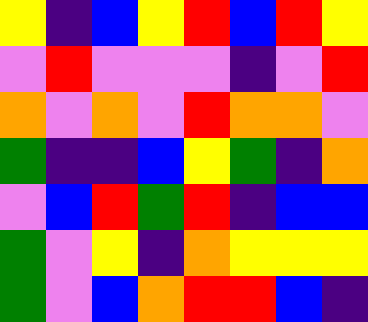[["yellow", "indigo", "blue", "yellow", "red", "blue", "red", "yellow"], ["violet", "red", "violet", "violet", "violet", "indigo", "violet", "red"], ["orange", "violet", "orange", "violet", "red", "orange", "orange", "violet"], ["green", "indigo", "indigo", "blue", "yellow", "green", "indigo", "orange"], ["violet", "blue", "red", "green", "red", "indigo", "blue", "blue"], ["green", "violet", "yellow", "indigo", "orange", "yellow", "yellow", "yellow"], ["green", "violet", "blue", "orange", "red", "red", "blue", "indigo"]]